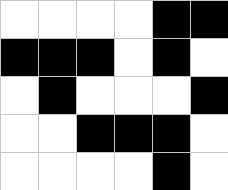[["white", "white", "white", "white", "black", "black"], ["black", "black", "black", "white", "black", "white"], ["white", "black", "white", "white", "white", "black"], ["white", "white", "black", "black", "black", "white"], ["white", "white", "white", "white", "black", "white"]]